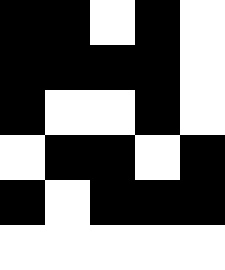[["black", "black", "white", "black", "white"], ["black", "black", "black", "black", "white"], ["black", "white", "white", "black", "white"], ["white", "black", "black", "white", "black"], ["black", "white", "black", "black", "black"], ["white", "white", "white", "white", "white"]]